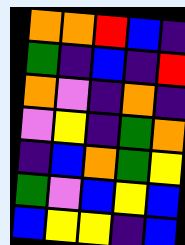[["orange", "orange", "red", "blue", "indigo"], ["green", "indigo", "blue", "indigo", "red"], ["orange", "violet", "indigo", "orange", "indigo"], ["violet", "yellow", "indigo", "green", "orange"], ["indigo", "blue", "orange", "green", "yellow"], ["green", "violet", "blue", "yellow", "blue"], ["blue", "yellow", "yellow", "indigo", "blue"]]